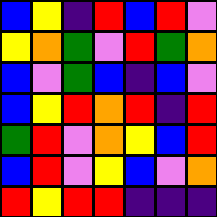[["blue", "yellow", "indigo", "red", "blue", "red", "violet"], ["yellow", "orange", "green", "violet", "red", "green", "orange"], ["blue", "violet", "green", "blue", "indigo", "blue", "violet"], ["blue", "yellow", "red", "orange", "red", "indigo", "red"], ["green", "red", "violet", "orange", "yellow", "blue", "red"], ["blue", "red", "violet", "yellow", "blue", "violet", "orange"], ["red", "yellow", "red", "red", "indigo", "indigo", "indigo"]]